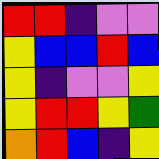[["red", "red", "indigo", "violet", "violet"], ["yellow", "blue", "blue", "red", "blue"], ["yellow", "indigo", "violet", "violet", "yellow"], ["yellow", "red", "red", "yellow", "green"], ["orange", "red", "blue", "indigo", "yellow"]]